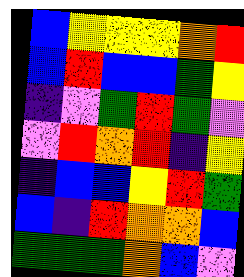[["blue", "yellow", "yellow", "yellow", "orange", "red"], ["blue", "red", "blue", "blue", "green", "yellow"], ["indigo", "violet", "green", "red", "green", "violet"], ["violet", "red", "orange", "red", "indigo", "yellow"], ["indigo", "blue", "blue", "yellow", "red", "green"], ["blue", "indigo", "red", "orange", "orange", "blue"], ["green", "green", "green", "orange", "blue", "violet"]]